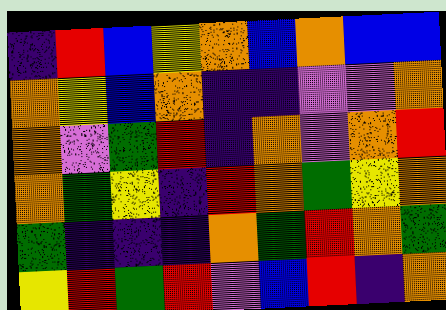[["indigo", "red", "blue", "yellow", "orange", "blue", "orange", "blue", "blue"], ["orange", "yellow", "blue", "orange", "indigo", "indigo", "violet", "violet", "orange"], ["orange", "violet", "green", "red", "indigo", "orange", "violet", "orange", "red"], ["orange", "green", "yellow", "indigo", "red", "orange", "green", "yellow", "orange"], ["green", "indigo", "indigo", "indigo", "orange", "green", "red", "orange", "green"], ["yellow", "red", "green", "red", "violet", "blue", "red", "indigo", "orange"]]